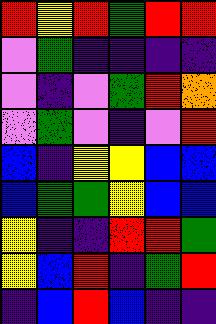[["red", "yellow", "red", "green", "red", "red"], ["violet", "green", "indigo", "indigo", "indigo", "indigo"], ["violet", "indigo", "violet", "green", "red", "orange"], ["violet", "green", "violet", "indigo", "violet", "red"], ["blue", "indigo", "yellow", "yellow", "blue", "blue"], ["blue", "green", "green", "yellow", "blue", "blue"], ["yellow", "indigo", "indigo", "red", "red", "green"], ["yellow", "blue", "red", "indigo", "green", "red"], ["indigo", "blue", "red", "blue", "indigo", "indigo"]]